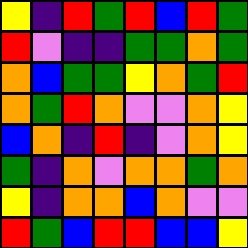[["yellow", "indigo", "red", "green", "red", "blue", "red", "green"], ["red", "violet", "indigo", "indigo", "green", "green", "orange", "green"], ["orange", "blue", "green", "green", "yellow", "orange", "green", "red"], ["orange", "green", "red", "orange", "violet", "violet", "orange", "yellow"], ["blue", "orange", "indigo", "red", "indigo", "violet", "orange", "yellow"], ["green", "indigo", "orange", "violet", "orange", "orange", "green", "orange"], ["yellow", "indigo", "orange", "orange", "blue", "orange", "violet", "violet"], ["red", "green", "blue", "red", "red", "blue", "blue", "yellow"]]